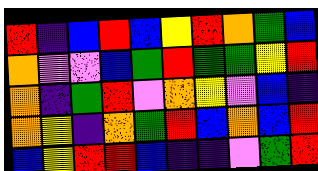[["red", "indigo", "blue", "red", "blue", "yellow", "red", "orange", "green", "blue"], ["orange", "violet", "violet", "blue", "green", "red", "green", "green", "yellow", "red"], ["orange", "indigo", "green", "red", "violet", "orange", "yellow", "violet", "blue", "indigo"], ["orange", "yellow", "indigo", "orange", "green", "red", "blue", "orange", "blue", "red"], ["blue", "yellow", "red", "red", "blue", "indigo", "indigo", "violet", "green", "red"]]